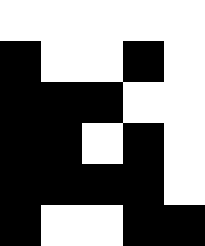[["white", "white", "white", "white", "white"], ["black", "white", "white", "black", "white"], ["black", "black", "black", "white", "white"], ["black", "black", "white", "black", "white"], ["black", "black", "black", "black", "white"], ["black", "white", "white", "black", "black"]]